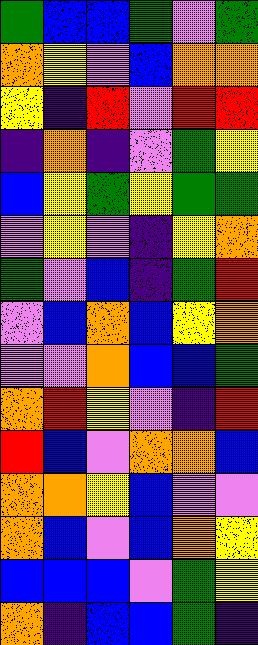[["green", "blue", "blue", "green", "violet", "green"], ["orange", "yellow", "violet", "blue", "orange", "orange"], ["yellow", "indigo", "red", "violet", "red", "red"], ["indigo", "orange", "indigo", "violet", "green", "yellow"], ["blue", "yellow", "green", "yellow", "green", "green"], ["violet", "yellow", "violet", "indigo", "yellow", "orange"], ["green", "violet", "blue", "indigo", "green", "red"], ["violet", "blue", "orange", "blue", "yellow", "orange"], ["violet", "violet", "orange", "blue", "blue", "green"], ["orange", "red", "yellow", "violet", "indigo", "red"], ["red", "blue", "violet", "orange", "orange", "blue"], ["orange", "orange", "yellow", "blue", "violet", "violet"], ["orange", "blue", "violet", "blue", "orange", "yellow"], ["blue", "blue", "blue", "violet", "green", "yellow"], ["orange", "indigo", "blue", "blue", "green", "indigo"]]